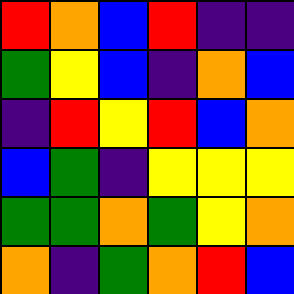[["red", "orange", "blue", "red", "indigo", "indigo"], ["green", "yellow", "blue", "indigo", "orange", "blue"], ["indigo", "red", "yellow", "red", "blue", "orange"], ["blue", "green", "indigo", "yellow", "yellow", "yellow"], ["green", "green", "orange", "green", "yellow", "orange"], ["orange", "indigo", "green", "orange", "red", "blue"]]